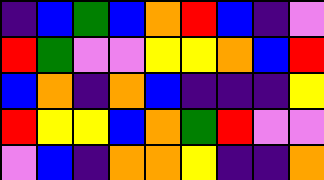[["indigo", "blue", "green", "blue", "orange", "red", "blue", "indigo", "violet"], ["red", "green", "violet", "violet", "yellow", "yellow", "orange", "blue", "red"], ["blue", "orange", "indigo", "orange", "blue", "indigo", "indigo", "indigo", "yellow"], ["red", "yellow", "yellow", "blue", "orange", "green", "red", "violet", "violet"], ["violet", "blue", "indigo", "orange", "orange", "yellow", "indigo", "indigo", "orange"]]